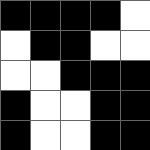[["black", "black", "black", "black", "white"], ["white", "black", "black", "white", "white"], ["white", "white", "black", "black", "black"], ["black", "white", "white", "black", "black"], ["black", "white", "white", "black", "black"]]